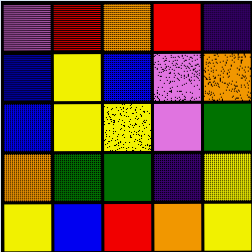[["violet", "red", "orange", "red", "indigo"], ["blue", "yellow", "blue", "violet", "orange"], ["blue", "yellow", "yellow", "violet", "green"], ["orange", "green", "green", "indigo", "yellow"], ["yellow", "blue", "red", "orange", "yellow"]]